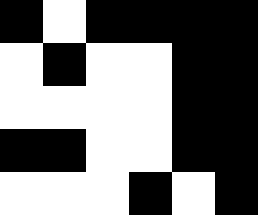[["black", "white", "black", "black", "black", "black"], ["white", "black", "white", "white", "black", "black"], ["white", "white", "white", "white", "black", "black"], ["black", "black", "white", "white", "black", "black"], ["white", "white", "white", "black", "white", "black"]]